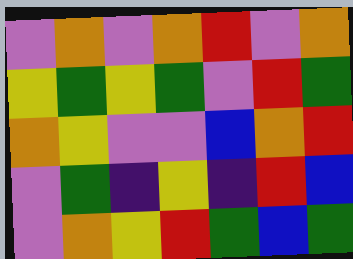[["violet", "orange", "violet", "orange", "red", "violet", "orange"], ["yellow", "green", "yellow", "green", "violet", "red", "green"], ["orange", "yellow", "violet", "violet", "blue", "orange", "red"], ["violet", "green", "indigo", "yellow", "indigo", "red", "blue"], ["violet", "orange", "yellow", "red", "green", "blue", "green"]]